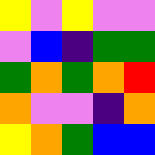[["yellow", "violet", "yellow", "violet", "violet"], ["violet", "blue", "indigo", "green", "green"], ["green", "orange", "green", "orange", "red"], ["orange", "violet", "violet", "indigo", "orange"], ["yellow", "orange", "green", "blue", "blue"]]